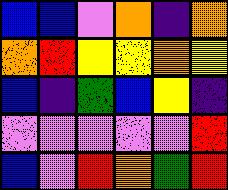[["blue", "blue", "violet", "orange", "indigo", "orange"], ["orange", "red", "yellow", "yellow", "orange", "yellow"], ["blue", "indigo", "green", "blue", "yellow", "indigo"], ["violet", "violet", "violet", "violet", "violet", "red"], ["blue", "violet", "red", "orange", "green", "red"]]